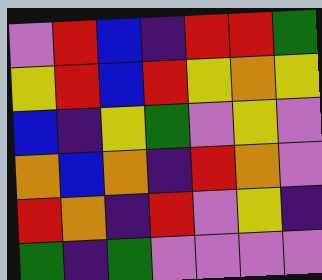[["violet", "red", "blue", "indigo", "red", "red", "green"], ["yellow", "red", "blue", "red", "yellow", "orange", "yellow"], ["blue", "indigo", "yellow", "green", "violet", "yellow", "violet"], ["orange", "blue", "orange", "indigo", "red", "orange", "violet"], ["red", "orange", "indigo", "red", "violet", "yellow", "indigo"], ["green", "indigo", "green", "violet", "violet", "violet", "violet"]]